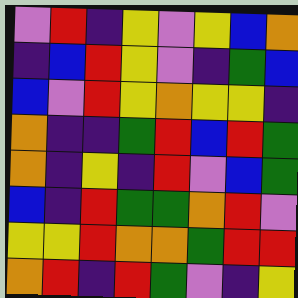[["violet", "red", "indigo", "yellow", "violet", "yellow", "blue", "orange"], ["indigo", "blue", "red", "yellow", "violet", "indigo", "green", "blue"], ["blue", "violet", "red", "yellow", "orange", "yellow", "yellow", "indigo"], ["orange", "indigo", "indigo", "green", "red", "blue", "red", "green"], ["orange", "indigo", "yellow", "indigo", "red", "violet", "blue", "green"], ["blue", "indigo", "red", "green", "green", "orange", "red", "violet"], ["yellow", "yellow", "red", "orange", "orange", "green", "red", "red"], ["orange", "red", "indigo", "red", "green", "violet", "indigo", "yellow"]]